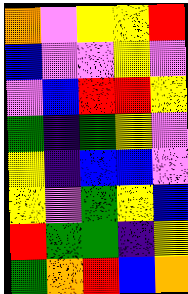[["orange", "violet", "yellow", "yellow", "red"], ["blue", "violet", "violet", "yellow", "violet"], ["violet", "blue", "red", "red", "yellow"], ["green", "indigo", "green", "yellow", "violet"], ["yellow", "indigo", "blue", "blue", "violet"], ["yellow", "violet", "green", "yellow", "blue"], ["red", "green", "green", "indigo", "yellow"], ["green", "orange", "red", "blue", "orange"]]